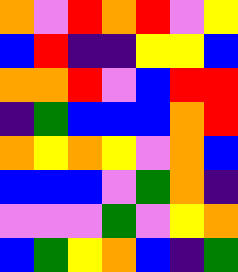[["orange", "violet", "red", "orange", "red", "violet", "yellow"], ["blue", "red", "indigo", "indigo", "yellow", "yellow", "blue"], ["orange", "orange", "red", "violet", "blue", "red", "red"], ["indigo", "green", "blue", "blue", "blue", "orange", "red"], ["orange", "yellow", "orange", "yellow", "violet", "orange", "blue"], ["blue", "blue", "blue", "violet", "green", "orange", "indigo"], ["violet", "violet", "violet", "green", "violet", "yellow", "orange"], ["blue", "green", "yellow", "orange", "blue", "indigo", "green"]]